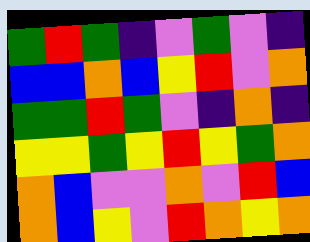[["green", "red", "green", "indigo", "violet", "green", "violet", "indigo"], ["blue", "blue", "orange", "blue", "yellow", "red", "violet", "orange"], ["green", "green", "red", "green", "violet", "indigo", "orange", "indigo"], ["yellow", "yellow", "green", "yellow", "red", "yellow", "green", "orange"], ["orange", "blue", "violet", "violet", "orange", "violet", "red", "blue"], ["orange", "blue", "yellow", "violet", "red", "orange", "yellow", "orange"]]